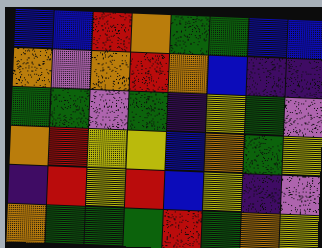[["blue", "blue", "red", "orange", "green", "green", "blue", "blue"], ["orange", "violet", "orange", "red", "orange", "blue", "indigo", "indigo"], ["green", "green", "violet", "green", "indigo", "yellow", "green", "violet"], ["orange", "red", "yellow", "yellow", "blue", "orange", "green", "yellow"], ["indigo", "red", "yellow", "red", "blue", "yellow", "indigo", "violet"], ["orange", "green", "green", "green", "red", "green", "orange", "yellow"]]